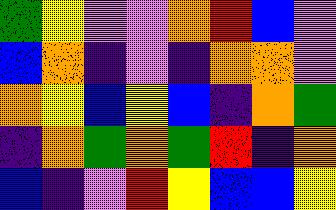[["green", "yellow", "violet", "violet", "orange", "red", "blue", "violet"], ["blue", "orange", "indigo", "violet", "indigo", "orange", "orange", "violet"], ["orange", "yellow", "blue", "yellow", "blue", "indigo", "orange", "green"], ["indigo", "orange", "green", "orange", "green", "red", "indigo", "orange"], ["blue", "indigo", "violet", "red", "yellow", "blue", "blue", "yellow"]]